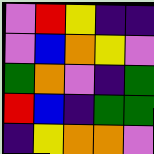[["violet", "red", "yellow", "indigo", "indigo"], ["violet", "blue", "orange", "yellow", "violet"], ["green", "orange", "violet", "indigo", "green"], ["red", "blue", "indigo", "green", "green"], ["indigo", "yellow", "orange", "orange", "violet"]]